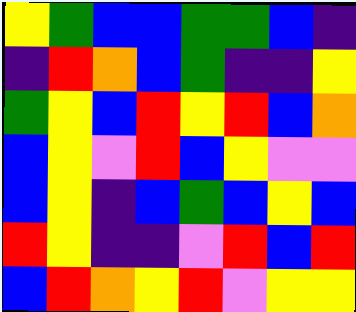[["yellow", "green", "blue", "blue", "green", "green", "blue", "indigo"], ["indigo", "red", "orange", "blue", "green", "indigo", "indigo", "yellow"], ["green", "yellow", "blue", "red", "yellow", "red", "blue", "orange"], ["blue", "yellow", "violet", "red", "blue", "yellow", "violet", "violet"], ["blue", "yellow", "indigo", "blue", "green", "blue", "yellow", "blue"], ["red", "yellow", "indigo", "indigo", "violet", "red", "blue", "red"], ["blue", "red", "orange", "yellow", "red", "violet", "yellow", "yellow"]]